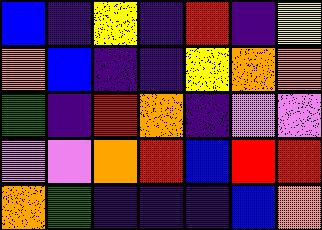[["blue", "indigo", "yellow", "indigo", "red", "indigo", "yellow"], ["orange", "blue", "indigo", "indigo", "yellow", "orange", "orange"], ["green", "indigo", "red", "orange", "indigo", "violet", "violet"], ["violet", "violet", "orange", "red", "blue", "red", "red"], ["orange", "green", "indigo", "indigo", "indigo", "blue", "orange"]]